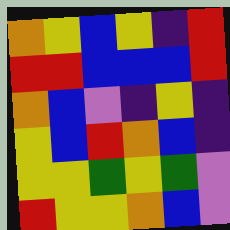[["orange", "yellow", "blue", "yellow", "indigo", "red"], ["red", "red", "blue", "blue", "blue", "red"], ["orange", "blue", "violet", "indigo", "yellow", "indigo"], ["yellow", "blue", "red", "orange", "blue", "indigo"], ["yellow", "yellow", "green", "yellow", "green", "violet"], ["red", "yellow", "yellow", "orange", "blue", "violet"]]